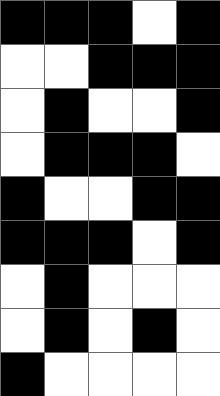[["black", "black", "black", "white", "black"], ["white", "white", "black", "black", "black"], ["white", "black", "white", "white", "black"], ["white", "black", "black", "black", "white"], ["black", "white", "white", "black", "black"], ["black", "black", "black", "white", "black"], ["white", "black", "white", "white", "white"], ["white", "black", "white", "black", "white"], ["black", "white", "white", "white", "white"]]